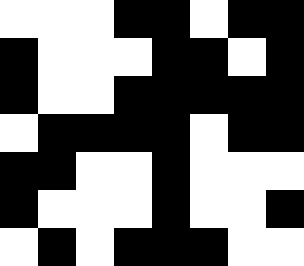[["white", "white", "white", "black", "black", "white", "black", "black"], ["black", "white", "white", "white", "black", "black", "white", "black"], ["black", "white", "white", "black", "black", "black", "black", "black"], ["white", "black", "black", "black", "black", "white", "black", "black"], ["black", "black", "white", "white", "black", "white", "white", "white"], ["black", "white", "white", "white", "black", "white", "white", "black"], ["white", "black", "white", "black", "black", "black", "white", "white"]]